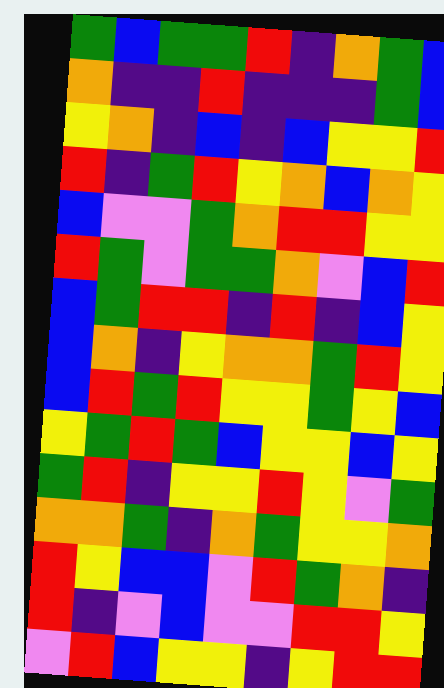[["green", "blue", "green", "green", "red", "indigo", "orange", "green", "blue"], ["orange", "indigo", "indigo", "red", "indigo", "indigo", "indigo", "green", "blue"], ["yellow", "orange", "indigo", "blue", "indigo", "blue", "yellow", "yellow", "red"], ["red", "indigo", "green", "red", "yellow", "orange", "blue", "orange", "yellow"], ["blue", "violet", "violet", "green", "orange", "red", "red", "yellow", "yellow"], ["red", "green", "violet", "green", "green", "orange", "violet", "blue", "red"], ["blue", "green", "red", "red", "indigo", "red", "indigo", "blue", "yellow"], ["blue", "orange", "indigo", "yellow", "orange", "orange", "green", "red", "yellow"], ["blue", "red", "green", "red", "yellow", "yellow", "green", "yellow", "blue"], ["yellow", "green", "red", "green", "blue", "yellow", "yellow", "blue", "yellow"], ["green", "red", "indigo", "yellow", "yellow", "red", "yellow", "violet", "green"], ["orange", "orange", "green", "indigo", "orange", "green", "yellow", "yellow", "orange"], ["red", "yellow", "blue", "blue", "violet", "red", "green", "orange", "indigo"], ["red", "indigo", "violet", "blue", "violet", "violet", "red", "red", "yellow"], ["violet", "red", "blue", "yellow", "yellow", "indigo", "yellow", "red", "red"]]